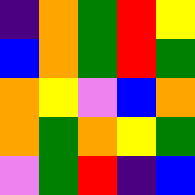[["indigo", "orange", "green", "red", "yellow"], ["blue", "orange", "green", "red", "green"], ["orange", "yellow", "violet", "blue", "orange"], ["orange", "green", "orange", "yellow", "green"], ["violet", "green", "red", "indigo", "blue"]]